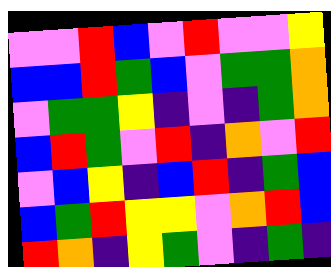[["violet", "violet", "red", "blue", "violet", "red", "violet", "violet", "yellow"], ["blue", "blue", "red", "green", "blue", "violet", "green", "green", "orange"], ["violet", "green", "green", "yellow", "indigo", "violet", "indigo", "green", "orange"], ["blue", "red", "green", "violet", "red", "indigo", "orange", "violet", "red"], ["violet", "blue", "yellow", "indigo", "blue", "red", "indigo", "green", "blue"], ["blue", "green", "red", "yellow", "yellow", "violet", "orange", "red", "blue"], ["red", "orange", "indigo", "yellow", "green", "violet", "indigo", "green", "indigo"]]